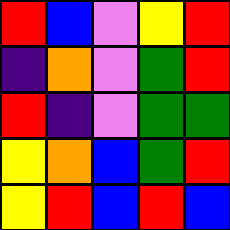[["red", "blue", "violet", "yellow", "red"], ["indigo", "orange", "violet", "green", "red"], ["red", "indigo", "violet", "green", "green"], ["yellow", "orange", "blue", "green", "red"], ["yellow", "red", "blue", "red", "blue"]]